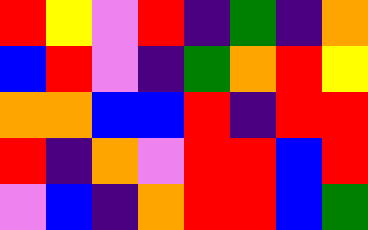[["red", "yellow", "violet", "red", "indigo", "green", "indigo", "orange"], ["blue", "red", "violet", "indigo", "green", "orange", "red", "yellow"], ["orange", "orange", "blue", "blue", "red", "indigo", "red", "red"], ["red", "indigo", "orange", "violet", "red", "red", "blue", "red"], ["violet", "blue", "indigo", "orange", "red", "red", "blue", "green"]]